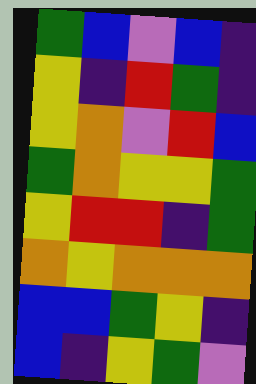[["green", "blue", "violet", "blue", "indigo"], ["yellow", "indigo", "red", "green", "indigo"], ["yellow", "orange", "violet", "red", "blue"], ["green", "orange", "yellow", "yellow", "green"], ["yellow", "red", "red", "indigo", "green"], ["orange", "yellow", "orange", "orange", "orange"], ["blue", "blue", "green", "yellow", "indigo"], ["blue", "indigo", "yellow", "green", "violet"]]